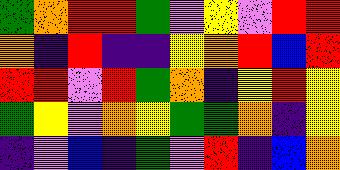[["green", "orange", "red", "red", "green", "violet", "yellow", "violet", "red", "red"], ["orange", "indigo", "red", "indigo", "indigo", "yellow", "orange", "red", "blue", "red"], ["red", "red", "violet", "red", "green", "orange", "indigo", "yellow", "red", "yellow"], ["green", "yellow", "violet", "orange", "yellow", "green", "green", "orange", "indigo", "yellow"], ["indigo", "violet", "blue", "indigo", "green", "violet", "red", "indigo", "blue", "orange"]]